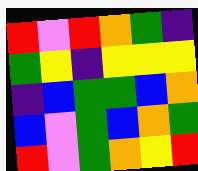[["red", "violet", "red", "orange", "green", "indigo"], ["green", "yellow", "indigo", "yellow", "yellow", "yellow"], ["indigo", "blue", "green", "green", "blue", "orange"], ["blue", "violet", "green", "blue", "orange", "green"], ["red", "violet", "green", "orange", "yellow", "red"]]